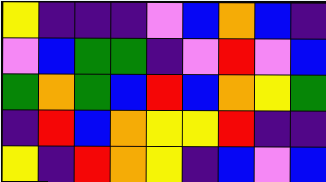[["yellow", "indigo", "indigo", "indigo", "violet", "blue", "orange", "blue", "indigo"], ["violet", "blue", "green", "green", "indigo", "violet", "red", "violet", "blue"], ["green", "orange", "green", "blue", "red", "blue", "orange", "yellow", "green"], ["indigo", "red", "blue", "orange", "yellow", "yellow", "red", "indigo", "indigo"], ["yellow", "indigo", "red", "orange", "yellow", "indigo", "blue", "violet", "blue"]]